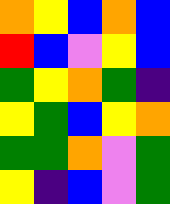[["orange", "yellow", "blue", "orange", "blue"], ["red", "blue", "violet", "yellow", "blue"], ["green", "yellow", "orange", "green", "indigo"], ["yellow", "green", "blue", "yellow", "orange"], ["green", "green", "orange", "violet", "green"], ["yellow", "indigo", "blue", "violet", "green"]]